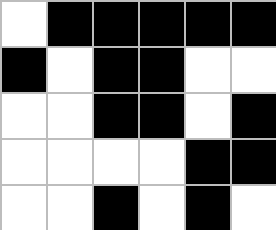[["white", "black", "black", "black", "black", "black"], ["black", "white", "black", "black", "white", "white"], ["white", "white", "black", "black", "white", "black"], ["white", "white", "white", "white", "black", "black"], ["white", "white", "black", "white", "black", "white"]]